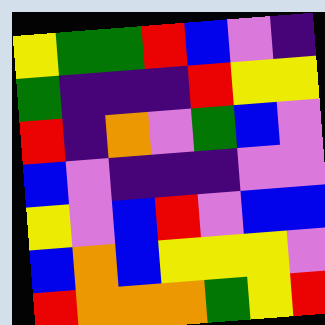[["yellow", "green", "green", "red", "blue", "violet", "indigo"], ["green", "indigo", "indigo", "indigo", "red", "yellow", "yellow"], ["red", "indigo", "orange", "violet", "green", "blue", "violet"], ["blue", "violet", "indigo", "indigo", "indigo", "violet", "violet"], ["yellow", "violet", "blue", "red", "violet", "blue", "blue"], ["blue", "orange", "blue", "yellow", "yellow", "yellow", "violet"], ["red", "orange", "orange", "orange", "green", "yellow", "red"]]